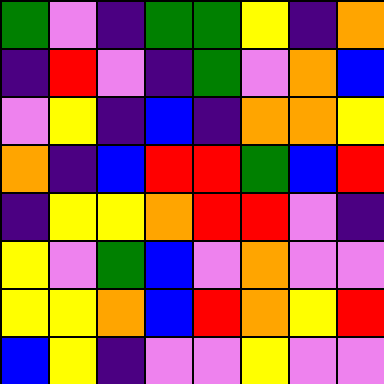[["green", "violet", "indigo", "green", "green", "yellow", "indigo", "orange"], ["indigo", "red", "violet", "indigo", "green", "violet", "orange", "blue"], ["violet", "yellow", "indigo", "blue", "indigo", "orange", "orange", "yellow"], ["orange", "indigo", "blue", "red", "red", "green", "blue", "red"], ["indigo", "yellow", "yellow", "orange", "red", "red", "violet", "indigo"], ["yellow", "violet", "green", "blue", "violet", "orange", "violet", "violet"], ["yellow", "yellow", "orange", "blue", "red", "orange", "yellow", "red"], ["blue", "yellow", "indigo", "violet", "violet", "yellow", "violet", "violet"]]